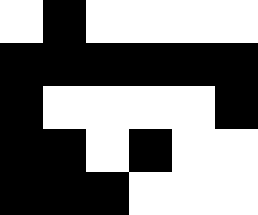[["white", "black", "white", "white", "white", "white"], ["black", "black", "black", "black", "black", "black"], ["black", "white", "white", "white", "white", "black"], ["black", "black", "white", "black", "white", "white"], ["black", "black", "black", "white", "white", "white"]]